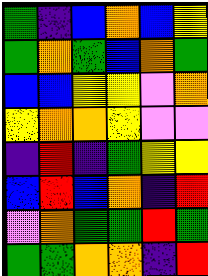[["green", "indigo", "blue", "orange", "blue", "yellow"], ["green", "orange", "green", "blue", "orange", "green"], ["blue", "blue", "yellow", "yellow", "violet", "orange"], ["yellow", "orange", "orange", "yellow", "violet", "violet"], ["indigo", "red", "indigo", "green", "yellow", "yellow"], ["blue", "red", "blue", "orange", "indigo", "red"], ["violet", "orange", "green", "green", "red", "green"], ["green", "green", "orange", "orange", "indigo", "red"]]